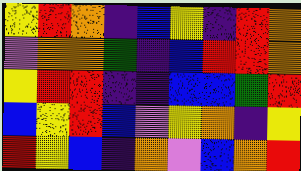[["yellow", "red", "orange", "indigo", "blue", "yellow", "indigo", "red", "orange"], ["violet", "orange", "orange", "green", "indigo", "blue", "red", "red", "orange"], ["yellow", "red", "red", "indigo", "indigo", "blue", "blue", "green", "red"], ["blue", "yellow", "red", "blue", "violet", "yellow", "orange", "indigo", "yellow"], ["red", "yellow", "blue", "indigo", "orange", "violet", "blue", "orange", "red"]]